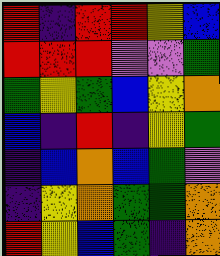[["red", "indigo", "red", "red", "yellow", "blue"], ["red", "red", "red", "violet", "violet", "green"], ["green", "yellow", "green", "blue", "yellow", "orange"], ["blue", "indigo", "red", "indigo", "yellow", "green"], ["indigo", "blue", "orange", "blue", "green", "violet"], ["indigo", "yellow", "orange", "green", "green", "orange"], ["red", "yellow", "blue", "green", "indigo", "orange"]]